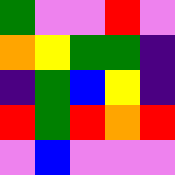[["green", "violet", "violet", "red", "violet"], ["orange", "yellow", "green", "green", "indigo"], ["indigo", "green", "blue", "yellow", "indigo"], ["red", "green", "red", "orange", "red"], ["violet", "blue", "violet", "violet", "violet"]]